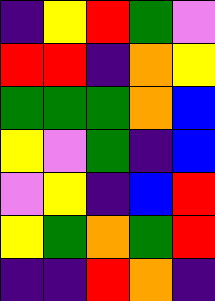[["indigo", "yellow", "red", "green", "violet"], ["red", "red", "indigo", "orange", "yellow"], ["green", "green", "green", "orange", "blue"], ["yellow", "violet", "green", "indigo", "blue"], ["violet", "yellow", "indigo", "blue", "red"], ["yellow", "green", "orange", "green", "red"], ["indigo", "indigo", "red", "orange", "indigo"]]